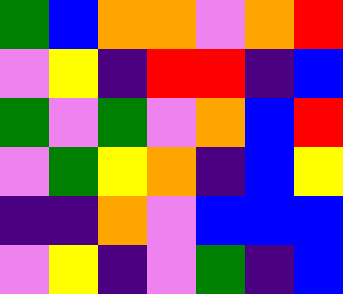[["green", "blue", "orange", "orange", "violet", "orange", "red"], ["violet", "yellow", "indigo", "red", "red", "indigo", "blue"], ["green", "violet", "green", "violet", "orange", "blue", "red"], ["violet", "green", "yellow", "orange", "indigo", "blue", "yellow"], ["indigo", "indigo", "orange", "violet", "blue", "blue", "blue"], ["violet", "yellow", "indigo", "violet", "green", "indigo", "blue"]]